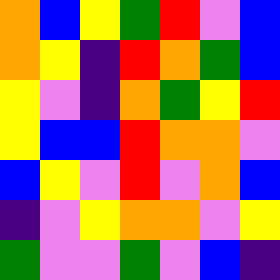[["orange", "blue", "yellow", "green", "red", "violet", "blue"], ["orange", "yellow", "indigo", "red", "orange", "green", "blue"], ["yellow", "violet", "indigo", "orange", "green", "yellow", "red"], ["yellow", "blue", "blue", "red", "orange", "orange", "violet"], ["blue", "yellow", "violet", "red", "violet", "orange", "blue"], ["indigo", "violet", "yellow", "orange", "orange", "violet", "yellow"], ["green", "violet", "violet", "green", "violet", "blue", "indigo"]]